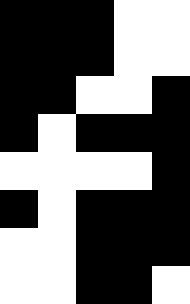[["black", "black", "black", "white", "white"], ["black", "black", "black", "white", "white"], ["black", "black", "white", "white", "black"], ["black", "white", "black", "black", "black"], ["white", "white", "white", "white", "black"], ["black", "white", "black", "black", "black"], ["white", "white", "black", "black", "black"], ["white", "white", "black", "black", "white"]]